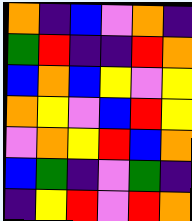[["orange", "indigo", "blue", "violet", "orange", "indigo"], ["green", "red", "indigo", "indigo", "red", "orange"], ["blue", "orange", "blue", "yellow", "violet", "yellow"], ["orange", "yellow", "violet", "blue", "red", "yellow"], ["violet", "orange", "yellow", "red", "blue", "orange"], ["blue", "green", "indigo", "violet", "green", "indigo"], ["indigo", "yellow", "red", "violet", "red", "orange"]]